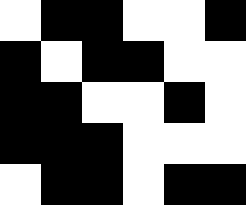[["white", "black", "black", "white", "white", "black"], ["black", "white", "black", "black", "white", "white"], ["black", "black", "white", "white", "black", "white"], ["black", "black", "black", "white", "white", "white"], ["white", "black", "black", "white", "black", "black"]]